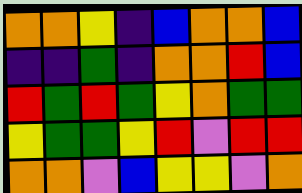[["orange", "orange", "yellow", "indigo", "blue", "orange", "orange", "blue"], ["indigo", "indigo", "green", "indigo", "orange", "orange", "red", "blue"], ["red", "green", "red", "green", "yellow", "orange", "green", "green"], ["yellow", "green", "green", "yellow", "red", "violet", "red", "red"], ["orange", "orange", "violet", "blue", "yellow", "yellow", "violet", "orange"]]